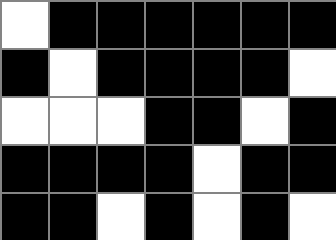[["white", "black", "black", "black", "black", "black", "black"], ["black", "white", "black", "black", "black", "black", "white"], ["white", "white", "white", "black", "black", "white", "black"], ["black", "black", "black", "black", "white", "black", "black"], ["black", "black", "white", "black", "white", "black", "white"]]